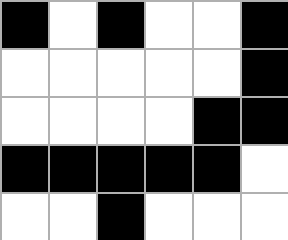[["black", "white", "black", "white", "white", "black"], ["white", "white", "white", "white", "white", "black"], ["white", "white", "white", "white", "black", "black"], ["black", "black", "black", "black", "black", "white"], ["white", "white", "black", "white", "white", "white"]]